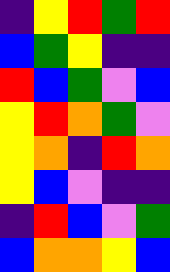[["indigo", "yellow", "red", "green", "red"], ["blue", "green", "yellow", "indigo", "indigo"], ["red", "blue", "green", "violet", "blue"], ["yellow", "red", "orange", "green", "violet"], ["yellow", "orange", "indigo", "red", "orange"], ["yellow", "blue", "violet", "indigo", "indigo"], ["indigo", "red", "blue", "violet", "green"], ["blue", "orange", "orange", "yellow", "blue"]]